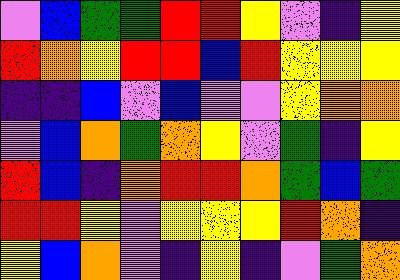[["violet", "blue", "green", "green", "red", "red", "yellow", "violet", "indigo", "yellow"], ["red", "orange", "yellow", "red", "red", "blue", "red", "yellow", "yellow", "yellow"], ["indigo", "indigo", "blue", "violet", "blue", "violet", "violet", "yellow", "orange", "orange"], ["violet", "blue", "orange", "green", "orange", "yellow", "violet", "green", "indigo", "yellow"], ["red", "blue", "indigo", "orange", "red", "red", "orange", "green", "blue", "green"], ["red", "red", "yellow", "violet", "yellow", "yellow", "yellow", "red", "orange", "indigo"], ["yellow", "blue", "orange", "violet", "indigo", "yellow", "indigo", "violet", "green", "orange"]]